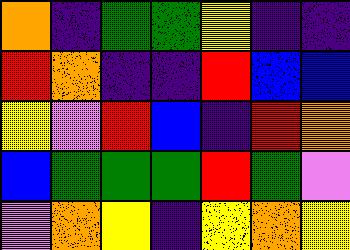[["orange", "indigo", "green", "green", "yellow", "indigo", "indigo"], ["red", "orange", "indigo", "indigo", "red", "blue", "blue"], ["yellow", "violet", "red", "blue", "indigo", "red", "orange"], ["blue", "green", "green", "green", "red", "green", "violet"], ["violet", "orange", "yellow", "indigo", "yellow", "orange", "yellow"]]